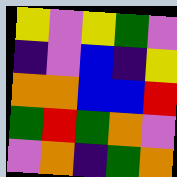[["yellow", "violet", "yellow", "green", "violet"], ["indigo", "violet", "blue", "indigo", "yellow"], ["orange", "orange", "blue", "blue", "red"], ["green", "red", "green", "orange", "violet"], ["violet", "orange", "indigo", "green", "orange"]]